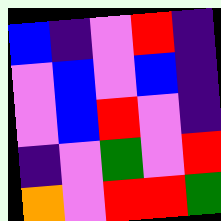[["blue", "indigo", "violet", "red", "indigo"], ["violet", "blue", "violet", "blue", "indigo"], ["violet", "blue", "red", "violet", "indigo"], ["indigo", "violet", "green", "violet", "red"], ["orange", "violet", "red", "red", "green"]]